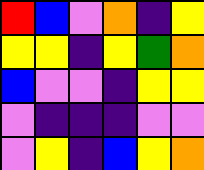[["red", "blue", "violet", "orange", "indigo", "yellow"], ["yellow", "yellow", "indigo", "yellow", "green", "orange"], ["blue", "violet", "violet", "indigo", "yellow", "yellow"], ["violet", "indigo", "indigo", "indigo", "violet", "violet"], ["violet", "yellow", "indigo", "blue", "yellow", "orange"]]